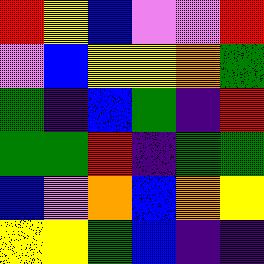[["red", "yellow", "blue", "violet", "violet", "red"], ["violet", "blue", "yellow", "yellow", "orange", "green"], ["green", "indigo", "blue", "green", "indigo", "red"], ["green", "green", "red", "indigo", "green", "green"], ["blue", "violet", "orange", "blue", "orange", "yellow"], ["yellow", "yellow", "green", "blue", "indigo", "indigo"]]